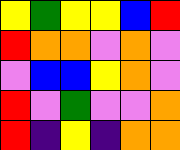[["yellow", "green", "yellow", "yellow", "blue", "red"], ["red", "orange", "orange", "violet", "orange", "violet"], ["violet", "blue", "blue", "yellow", "orange", "violet"], ["red", "violet", "green", "violet", "violet", "orange"], ["red", "indigo", "yellow", "indigo", "orange", "orange"]]